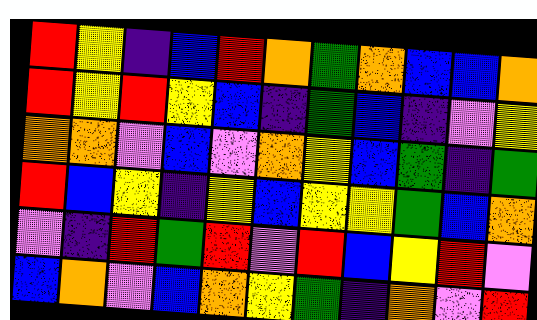[["red", "yellow", "indigo", "blue", "red", "orange", "green", "orange", "blue", "blue", "orange"], ["red", "yellow", "red", "yellow", "blue", "indigo", "green", "blue", "indigo", "violet", "yellow"], ["orange", "orange", "violet", "blue", "violet", "orange", "yellow", "blue", "green", "indigo", "green"], ["red", "blue", "yellow", "indigo", "yellow", "blue", "yellow", "yellow", "green", "blue", "orange"], ["violet", "indigo", "red", "green", "red", "violet", "red", "blue", "yellow", "red", "violet"], ["blue", "orange", "violet", "blue", "orange", "yellow", "green", "indigo", "orange", "violet", "red"]]